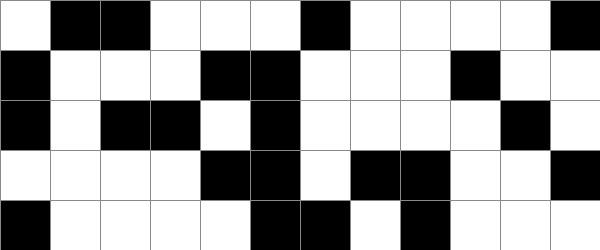[["white", "black", "black", "white", "white", "white", "black", "white", "white", "white", "white", "black"], ["black", "white", "white", "white", "black", "black", "white", "white", "white", "black", "white", "white"], ["black", "white", "black", "black", "white", "black", "white", "white", "white", "white", "black", "white"], ["white", "white", "white", "white", "black", "black", "white", "black", "black", "white", "white", "black"], ["black", "white", "white", "white", "white", "black", "black", "white", "black", "white", "white", "white"]]